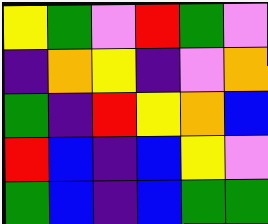[["yellow", "green", "violet", "red", "green", "violet"], ["indigo", "orange", "yellow", "indigo", "violet", "orange"], ["green", "indigo", "red", "yellow", "orange", "blue"], ["red", "blue", "indigo", "blue", "yellow", "violet"], ["green", "blue", "indigo", "blue", "green", "green"]]